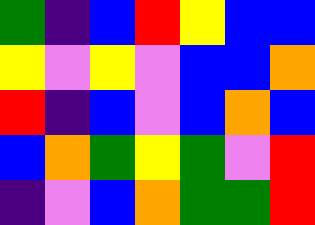[["green", "indigo", "blue", "red", "yellow", "blue", "blue"], ["yellow", "violet", "yellow", "violet", "blue", "blue", "orange"], ["red", "indigo", "blue", "violet", "blue", "orange", "blue"], ["blue", "orange", "green", "yellow", "green", "violet", "red"], ["indigo", "violet", "blue", "orange", "green", "green", "red"]]